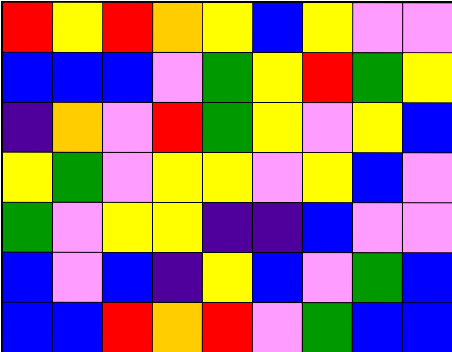[["red", "yellow", "red", "orange", "yellow", "blue", "yellow", "violet", "violet"], ["blue", "blue", "blue", "violet", "green", "yellow", "red", "green", "yellow"], ["indigo", "orange", "violet", "red", "green", "yellow", "violet", "yellow", "blue"], ["yellow", "green", "violet", "yellow", "yellow", "violet", "yellow", "blue", "violet"], ["green", "violet", "yellow", "yellow", "indigo", "indigo", "blue", "violet", "violet"], ["blue", "violet", "blue", "indigo", "yellow", "blue", "violet", "green", "blue"], ["blue", "blue", "red", "orange", "red", "violet", "green", "blue", "blue"]]